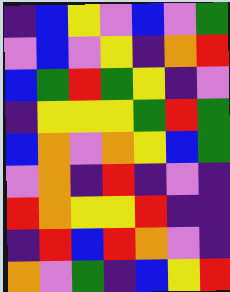[["indigo", "blue", "yellow", "violet", "blue", "violet", "green"], ["violet", "blue", "violet", "yellow", "indigo", "orange", "red"], ["blue", "green", "red", "green", "yellow", "indigo", "violet"], ["indigo", "yellow", "yellow", "yellow", "green", "red", "green"], ["blue", "orange", "violet", "orange", "yellow", "blue", "green"], ["violet", "orange", "indigo", "red", "indigo", "violet", "indigo"], ["red", "orange", "yellow", "yellow", "red", "indigo", "indigo"], ["indigo", "red", "blue", "red", "orange", "violet", "indigo"], ["orange", "violet", "green", "indigo", "blue", "yellow", "red"]]